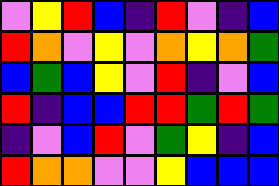[["violet", "yellow", "red", "blue", "indigo", "red", "violet", "indigo", "blue"], ["red", "orange", "violet", "yellow", "violet", "orange", "yellow", "orange", "green"], ["blue", "green", "blue", "yellow", "violet", "red", "indigo", "violet", "blue"], ["red", "indigo", "blue", "blue", "red", "red", "green", "red", "green"], ["indigo", "violet", "blue", "red", "violet", "green", "yellow", "indigo", "blue"], ["red", "orange", "orange", "violet", "violet", "yellow", "blue", "blue", "blue"]]